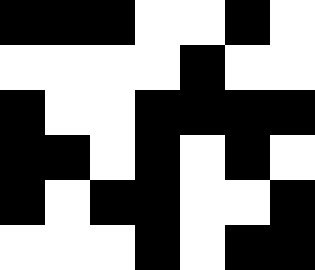[["black", "black", "black", "white", "white", "black", "white"], ["white", "white", "white", "white", "black", "white", "white"], ["black", "white", "white", "black", "black", "black", "black"], ["black", "black", "white", "black", "white", "black", "white"], ["black", "white", "black", "black", "white", "white", "black"], ["white", "white", "white", "black", "white", "black", "black"]]